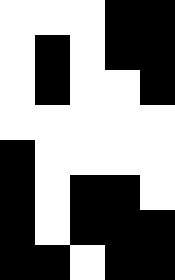[["white", "white", "white", "black", "black"], ["white", "black", "white", "black", "black"], ["white", "black", "white", "white", "black"], ["white", "white", "white", "white", "white"], ["black", "white", "white", "white", "white"], ["black", "white", "black", "black", "white"], ["black", "white", "black", "black", "black"], ["black", "black", "white", "black", "black"]]